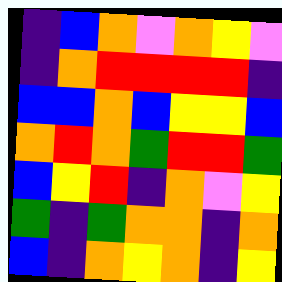[["indigo", "blue", "orange", "violet", "orange", "yellow", "violet"], ["indigo", "orange", "red", "red", "red", "red", "indigo"], ["blue", "blue", "orange", "blue", "yellow", "yellow", "blue"], ["orange", "red", "orange", "green", "red", "red", "green"], ["blue", "yellow", "red", "indigo", "orange", "violet", "yellow"], ["green", "indigo", "green", "orange", "orange", "indigo", "orange"], ["blue", "indigo", "orange", "yellow", "orange", "indigo", "yellow"]]